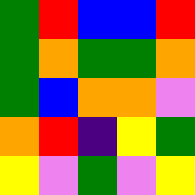[["green", "red", "blue", "blue", "red"], ["green", "orange", "green", "green", "orange"], ["green", "blue", "orange", "orange", "violet"], ["orange", "red", "indigo", "yellow", "green"], ["yellow", "violet", "green", "violet", "yellow"]]